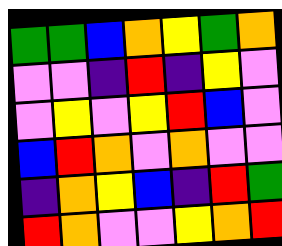[["green", "green", "blue", "orange", "yellow", "green", "orange"], ["violet", "violet", "indigo", "red", "indigo", "yellow", "violet"], ["violet", "yellow", "violet", "yellow", "red", "blue", "violet"], ["blue", "red", "orange", "violet", "orange", "violet", "violet"], ["indigo", "orange", "yellow", "blue", "indigo", "red", "green"], ["red", "orange", "violet", "violet", "yellow", "orange", "red"]]